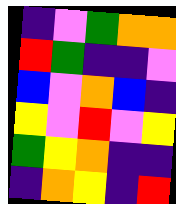[["indigo", "violet", "green", "orange", "orange"], ["red", "green", "indigo", "indigo", "violet"], ["blue", "violet", "orange", "blue", "indigo"], ["yellow", "violet", "red", "violet", "yellow"], ["green", "yellow", "orange", "indigo", "indigo"], ["indigo", "orange", "yellow", "indigo", "red"]]